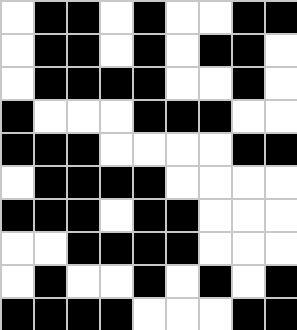[["white", "black", "black", "white", "black", "white", "white", "black", "black"], ["white", "black", "black", "white", "black", "white", "black", "black", "white"], ["white", "black", "black", "black", "black", "white", "white", "black", "white"], ["black", "white", "white", "white", "black", "black", "black", "white", "white"], ["black", "black", "black", "white", "white", "white", "white", "black", "black"], ["white", "black", "black", "black", "black", "white", "white", "white", "white"], ["black", "black", "black", "white", "black", "black", "white", "white", "white"], ["white", "white", "black", "black", "black", "black", "white", "white", "white"], ["white", "black", "white", "white", "black", "white", "black", "white", "black"], ["black", "black", "black", "black", "white", "white", "white", "black", "black"]]